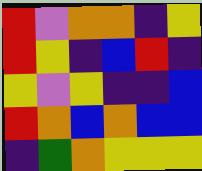[["red", "violet", "orange", "orange", "indigo", "yellow"], ["red", "yellow", "indigo", "blue", "red", "indigo"], ["yellow", "violet", "yellow", "indigo", "indigo", "blue"], ["red", "orange", "blue", "orange", "blue", "blue"], ["indigo", "green", "orange", "yellow", "yellow", "yellow"]]